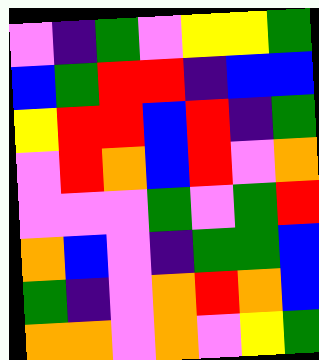[["violet", "indigo", "green", "violet", "yellow", "yellow", "green"], ["blue", "green", "red", "red", "indigo", "blue", "blue"], ["yellow", "red", "red", "blue", "red", "indigo", "green"], ["violet", "red", "orange", "blue", "red", "violet", "orange"], ["violet", "violet", "violet", "green", "violet", "green", "red"], ["orange", "blue", "violet", "indigo", "green", "green", "blue"], ["green", "indigo", "violet", "orange", "red", "orange", "blue"], ["orange", "orange", "violet", "orange", "violet", "yellow", "green"]]